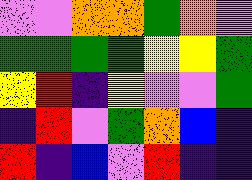[["violet", "violet", "orange", "orange", "green", "orange", "violet"], ["green", "green", "green", "green", "yellow", "yellow", "green"], ["yellow", "red", "indigo", "yellow", "violet", "violet", "green"], ["indigo", "red", "violet", "green", "orange", "blue", "indigo"], ["red", "indigo", "blue", "violet", "red", "indigo", "indigo"]]